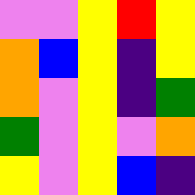[["violet", "violet", "yellow", "red", "yellow"], ["orange", "blue", "yellow", "indigo", "yellow"], ["orange", "violet", "yellow", "indigo", "green"], ["green", "violet", "yellow", "violet", "orange"], ["yellow", "violet", "yellow", "blue", "indigo"]]